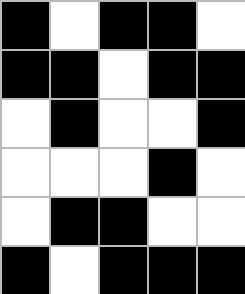[["black", "white", "black", "black", "white"], ["black", "black", "white", "black", "black"], ["white", "black", "white", "white", "black"], ["white", "white", "white", "black", "white"], ["white", "black", "black", "white", "white"], ["black", "white", "black", "black", "black"]]